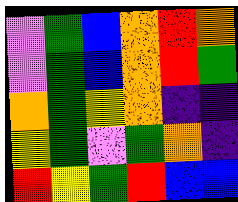[["violet", "green", "blue", "orange", "red", "orange"], ["violet", "green", "blue", "orange", "red", "green"], ["orange", "green", "yellow", "orange", "indigo", "indigo"], ["yellow", "green", "violet", "green", "orange", "indigo"], ["red", "yellow", "green", "red", "blue", "blue"]]